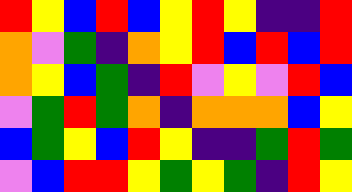[["red", "yellow", "blue", "red", "blue", "yellow", "red", "yellow", "indigo", "indigo", "red"], ["orange", "violet", "green", "indigo", "orange", "yellow", "red", "blue", "red", "blue", "red"], ["orange", "yellow", "blue", "green", "indigo", "red", "violet", "yellow", "violet", "red", "blue"], ["violet", "green", "red", "green", "orange", "indigo", "orange", "orange", "orange", "blue", "yellow"], ["blue", "green", "yellow", "blue", "red", "yellow", "indigo", "indigo", "green", "red", "green"], ["violet", "blue", "red", "red", "yellow", "green", "yellow", "green", "indigo", "red", "yellow"]]